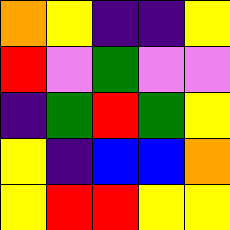[["orange", "yellow", "indigo", "indigo", "yellow"], ["red", "violet", "green", "violet", "violet"], ["indigo", "green", "red", "green", "yellow"], ["yellow", "indigo", "blue", "blue", "orange"], ["yellow", "red", "red", "yellow", "yellow"]]